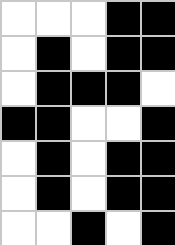[["white", "white", "white", "black", "black"], ["white", "black", "white", "black", "black"], ["white", "black", "black", "black", "white"], ["black", "black", "white", "white", "black"], ["white", "black", "white", "black", "black"], ["white", "black", "white", "black", "black"], ["white", "white", "black", "white", "black"]]